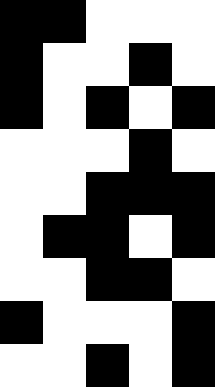[["black", "black", "white", "white", "white"], ["black", "white", "white", "black", "white"], ["black", "white", "black", "white", "black"], ["white", "white", "white", "black", "white"], ["white", "white", "black", "black", "black"], ["white", "black", "black", "white", "black"], ["white", "white", "black", "black", "white"], ["black", "white", "white", "white", "black"], ["white", "white", "black", "white", "black"]]